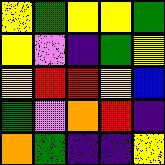[["yellow", "green", "yellow", "yellow", "green"], ["yellow", "violet", "indigo", "green", "yellow"], ["yellow", "red", "red", "yellow", "blue"], ["green", "violet", "orange", "red", "indigo"], ["orange", "green", "indigo", "indigo", "yellow"]]